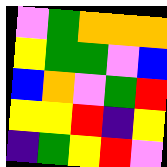[["violet", "green", "orange", "orange", "orange"], ["yellow", "green", "green", "violet", "blue"], ["blue", "orange", "violet", "green", "red"], ["yellow", "yellow", "red", "indigo", "yellow"], ["indigo", "green", "yellow", "red", "violet"]]